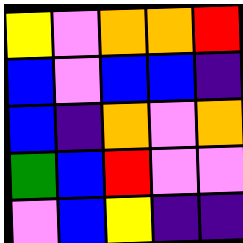[["yellow", "violet", "orange", "orange", "red"], ["blue", "violet", "blue", "blue", "indigo"], ["blue", "indigo", "orange", "violet", "orange"], ["green", "blue", "red", "violet", "violet"], ["violet", "blue", "yellow", "indigo", "indigo"]]